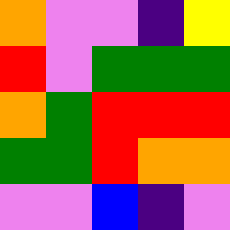[["orange", "violet", "violet", "indigo", "yellow"], ["red", "violet", "green", "green", "green"], ["orange", "green", "red", "red", "red"], ["green", "green", "red", "orange", "orange"], ["violet", "violet", "blue", "indigo", "violet"]]